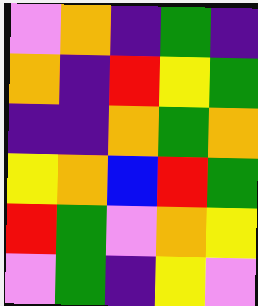[["violet", "orange", "indigo", "green", "indigo"], ["orange", "indigo", "red", "yellow", "green"], ["indigo", "indigo", "orange", "green", "orange"], ["yellow", "orange", "blue", "red", "green"], ["red", "green", "violet", "orange", "yellow"], ["violet", "green", "indigo", "yellow", "violet"]]